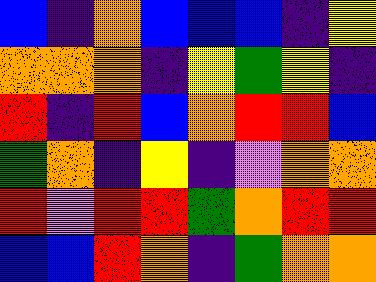[["blue", "indigo", "orange", "blue", "blue", "blue", "indigo", "yellow"], ["orange", "orange", "orange", "indigo", "yellow", "green", "yellow", "indigo"], ["red", "indigo", "red", "blue", "orange", "red", "red", "blue"], ["green", "orange", "indigo", "yellow", "indigo", "violet", "orange", "orange"], ["red", "violet", "red", "red", "green", "orange", "red", "red"], ["blue", "blue", "red", "orange", "indigo", "green", "orange", "orange"]]